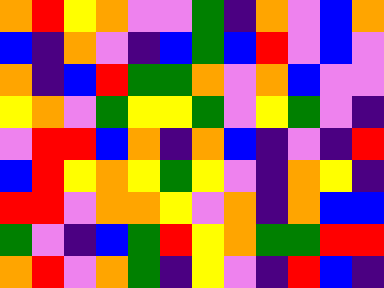[["orange", "red", "yellow", "orange", "violet", "violet", "green", "indigo", "orange", "violet", "blue", "orange"], ["blue", "indigo", "orange", "violet", "indigo", "blue", "green", "blue", "red", "violet", "blue", "violet"], ["orange", "indigo", "blue", "red", "green", "green", "orange", "violet", "orange", "blue", "violet", "violet"], ["yellow", "orange", "violet", "green", "yellow", "yellow", "green", "violet", "yellow", "green", "violet", "indigo"], ["violet", "red", "red", "blue", "orange", "indigo", "orange", "blue", "indigo", "violet", "indigo", "red"], ["blue", "red", "yellow", "orange", "yellow", "green", "yellow", "violet", "indigo", "orange", "yellow", "indigo"], ["red", "red", "violet", "orange", "orange", "yellow", "violet", "orange", "indigo", "orange", "blue", "blue"], ["green", "violet", "indigo", "blue", "green", "red", "yellow", "orange", "green", "green", "red", "red"], ["orange", "red", "violet", "orange", "green", "indigo", "yellow", "violet", "indigo", "red", "blue", "indigo"]]